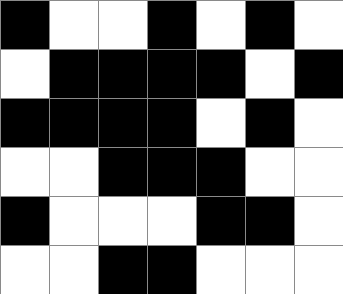[["black", "white", "white", "black", "white", "black", "white"], ["white", "black", "black", "black", "black", "white", "black"], ["black", "black", "black", "black", "white", "black", "white"], ["white", "white", "black", "black", "black", "white", "white"], ["black", "white", "white", "white", "black", "black", "white"], ["white", "white", "black", "black", "white", "white", "white"]]